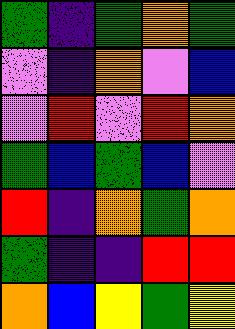[["green", "indigo", "green", "orange", "green"], ["violet", "indigo", "orange", "violet", "blue"], ["violet", "red", "violet", "red", "orange"], ["green", "blue", "green", "blue", "violet"], ["red", "indigo", "orange", "green", "orange"], ["green", "indigo", "indigo", "red", "red"], ["orange", "blue", "yellow", "green", "yellow"]]